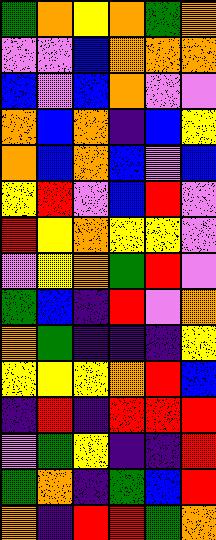[["green", "orange", "yellow", "orange", "green", "orange"], ["violet", "violet", "blue", "orange", "orange", "orange"], ["blue", "violet", "blue", "orange", "violet", "violet"], ["orange", "blue", "orange", "indigo", "blue", "yellow"], ["orange", "blue", "orange", "blue", "violet", "blue"], ["yellow", "red", "violet", "blue", "red", "violet"], ["red", "yellow", "orange", "yellow", "yellow", "violet"], ["violet", "yellow", "orange", "green", "red", "violet"], ["green", "blue", "indigo", "red", "violet", "orange"], ["orange", "green", "indigo", "indigo", "indigo", "yellow"], ["yellow", "yellow", "yellow", "orange", "red", "blue"], ["indigo", "red", "indigo", "red", "red", "red"], ["violet", "green", "yellow", "indigo", "indigo", "red"], ["green", "orange", "indigo", "green", "blue", "red"], ["orange", "indigo", "red", "red", "green", "orange"]]